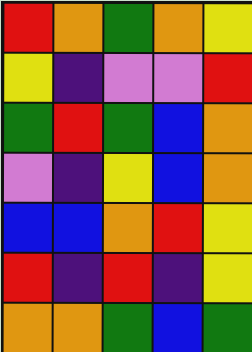[["red", "orange", "green", "orange", "yellow"], ["yellow", "indigo", "violet", "violet", "red"], ["green", "red", "green", "blue", "orange"], ["violet", "indigo", "yellow", "blue", "orange"], ["blue", "blue", "orange", "red", "yellow"], ["red", "indigo", "red", "indigo", "yellow"], ["orange", "orange", "green", "blue", "green"]]